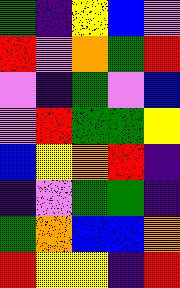[["green", "indigo", "yellow", "blue", "violet"], ["red", "violet", "orange", "green", "red"], ["violet", "indigo", "green", "violet", "blue"], ["violet", "red", "green", "green", "yellow"], ["blue", "yellow", "orange", "red", "indigo"], ["indigo", "violet", "green", "green", "indigo"], ["green", "orange", "blue", "blue", "orange"], ["red", "yellow", "yellow", "indigo", "red"]]